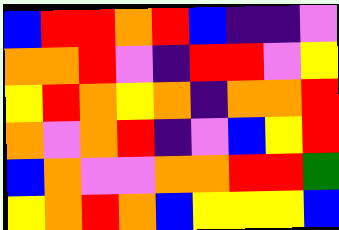[["blue", "red", "red", "orange", "red", "blue", "indigo", "indigo", "violet"], ["orange", "orange", "red", "violet", "indigo", "red", "red", "violet", "yellow"], ["yellow", "red", "orange", "yellow", "orange", "indigo", "orange", "orange", "red"], ["orange", "violet", "orange", "red", "indigo", "violet", "blue", "yellow", "red"], ["blue", "orange", "violet", "violet", "orange", "orange", "red", "red", "green"], ["yellow", "orange", "red", "orange", "blue", "yellow", "yellow", "yellow", "blue"]]